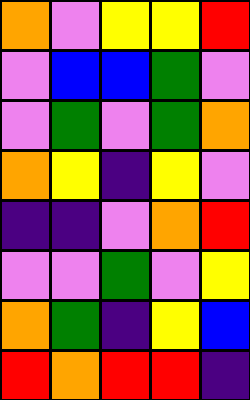[["orange", "violet", "yellow", "yellow", "red"], ["violet", "blue", "blue", "green", "violet"], ["violet", "green", "violet", "green", "orange"], ["orange", "yellow", "indigo", "yellow", "violet"], ["indigo", "indigo", "violet", "orange", "red"], ["violet", "violet", "green", "violet", "yellow"], ["orange", "green", "indigo", "yellow", "blue"], ["red", "orange", "red", "red", "indigo"]]